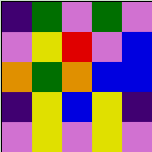[["indigo", "green", "violet", "green", "violet"], ["violet", "yellow", "red", "violet", "blue"], ["orange", "green", "orange", "blue", "blue"], ["indigo", "yellow", "blue", "yellow", "indigo"], ["violet", "yellow", "violet", "yellow", "violet"]]